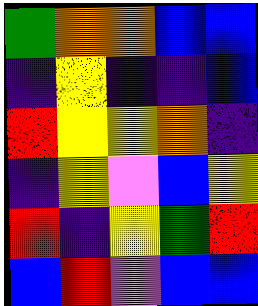[["green", "orange", "orange", "blue", "blue"], ["indigo", "yellow", "indigo", "indigo", "blue"], ["red", "yellow", "yellow", "orange", "indigo"], ["indigo", "yellow", "violet", "blue", "yellow"], ["red", "indigo", "yellow", "green", "red"], ["blue", "red", "violet", "blue", "blue"]]